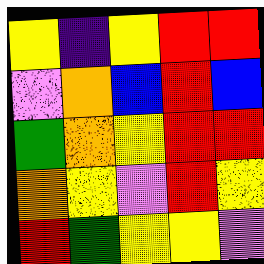[["yellow", "indigo", "yellow", "red", "red"], ["violet", "orange", "blue", "red", "blue"], ["green", "orange", "yellow", "red", "red"], ["orange", "yellow", "violet", "red", "yellow"], ["red", "green", "yellow", "yellow", "violet"]]